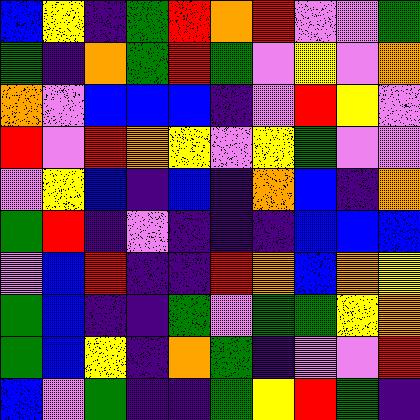[["blue", "yellow", "indigo", "green", "red", "orange", "red", "violet", "violet", "green"], ["green", "indigo", "orange", "green", "red", "green", "violet", "yellow", "violet", "orange"], ["orange", "violet", "blue", "blue", "blue", "indigo", "violet", "red", "yellow", "violet"], ["red", "violet", "red", "orange", "yellow", "violet", "yellow", "green", "violet", "violet"], ["violet", "yellow", "blue", "indigo", "blue", "indigo", "orange", "blue", "indigo", "orange"], ["green", "red", "indigo", "violet", "indigo", "indigo", "indigo", "blue", "blue", "blue"], ["violet", "blue", "red", "indigo", "indigo", "red", "orange", "blue", "orange", "yellow"], ["green", "blue", "indigo", "indigo", "green", "violet", "green", "green", "yellow", "orange"], ["green", "blue", "yellow", "indigo", "orange", "green", "indigo", "violet", "violet", "red"], ["blue", "violet", "green", "indigo", "indigo", "green", "yellow", "red", "green", "indigo"]]